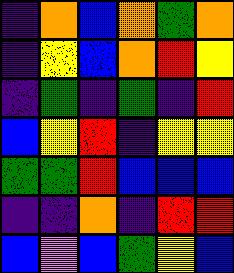[["indigo", "orange", "blue", "orange", "green", "orange"], ["indigo", "yellow", "blue", "orange", "red", "yellow"], ["indigo", "green", "indigo", "green", "indigo", "red"], ["blue", "yellow", "red", "indigo", "yellow", "yellow"], ["green", "green", "red", "blue", "blue", "blue"], ["indigo", "indigo", "orange", "indigo", "red", "red"], ["blue", "violet", "blue", "green", "yellow", "blue"]]